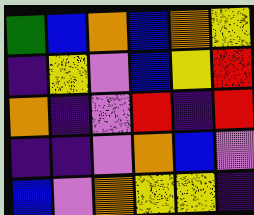[["green", "blue", "orange", "blue", "orange", "yellow"], ["indigo", "yellow", "violet", "blue", "yellow", "red"], ["orange", "indigo", "violet", "red", "indigo", "red"], ["indigo", "indigo", "violet", "orange", "blue", "violet"], ["blue", "violet", "orange", "yellow", "yellow", "indigo"]]